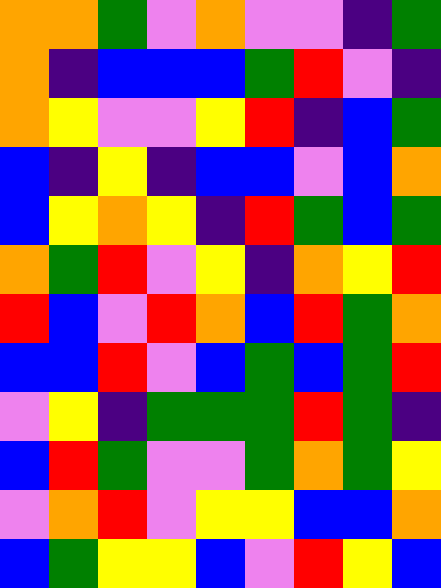[["orange", "orange", "green", "violet", "orange", "violet", "violet", "indigo", "green"], ["orange", "indigo", "blue", "blue", "blue", "green", "red", "violet", "indigo"], ["orange", "yellow", "violet", "violet", "yellow", "red", "indigo", "blue", "green"], ["blue", "indigo", "yellow", "indigo", "blue", "blue", "violet", "blue", "orange"], ["blue", "yellow", "orange", "yellow", "indigo", "red", "green", "blue", "green"], ["orange", "green", "red", "violet", "yellow", "indigo", "orange", "yellow", "red"], ["red", "blue", "violet", "red", "orange", "blue", "red", "green", "orange"], ["blue", "blue", "red", "violet", "blue", "green", "blue", "green", "red"], ["violet", "yellow", "indigo", "green", "green", "green", "red", "green", "indigo"], ["blue", "red", "green", "violet", "violet", "green", "orange", "green", "yellow"], ["violet", "orange", "red", "violet", "yellow", "yellow", "blue", "blue", "orange"], ["blue", "green", "yellow", "yellow", "blue", "violet", "red", "yellow", "blue"]]